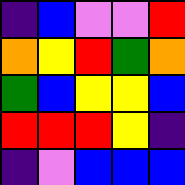[["indigo", "blue", "violet", "violet", "red"], ["orange", "yellow", "red", "green", "orange"], ["green", "blue", "yellow", "yellow", "blue"], ["red", "red", "red", "yellow", "indigo"], ["indigo", "violet", "blue", "blue", "blue"]]